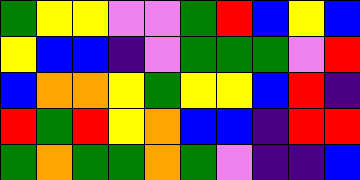[["green", "yellow", "yellow", "violet", "violet", "green", "red", "blue", "yellow", "blue"], ["yellow", "blue", "blue", "indigo", "violet", "green", "green", "green", "violet", "red"], ["blue", "orange", "orange", "yellow", "green", "yellow", "yellow", "blue", "red", "indigo"], ["red", "green", "red", "yellow", "orange", "blue", "blue", "indigo", "red", "red"], ["green", "orange", "green", "green", "orange", "green", "violet", "indigo", "indigo", "blue"]]